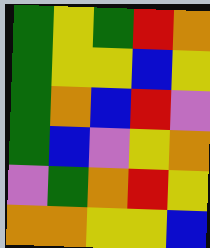[["green", "yellow", "green", "red", "orange"], ["green", "yellow", "yellow", "blue", "yellow"], ["green", "orange", "blue", "red", "violet"], ["green", "blue", "violet", "yellow", "orange"], ["violet", "green", "orange", "red", "yellow"], ["orange", "orange", "yellow", "yellow", "blue"]]